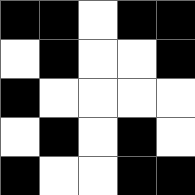[["black", "black", "white", "black", "black"], ["white", "black", "white", "white", "black"], ["black", "white", "white", "white", "white"], ["white", "black", "white", "black", "white"], ["black", "white", "white", "black", "black"]]